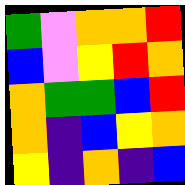[["green", "violet", "orange", "orange", "red"], ["blue", "violet", "yellow", "red", "orange"], ["orange", "green", "green", "blue", "red"], ["orange", "indigo", "blue", "yellow", "orange"], ["yellow", "indigo", "orange", "indigo", "blue"]]